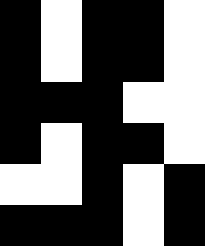[["black", "white", "black", "black", "white"], ["black", "white", "black", "black", "white"], ["black", "black", "black", "white", "white"], ["black", "white", "black", "black", "white"], ["white", "white", "black", "white", "black"], ["black", "black", "black", "white", "black"]]